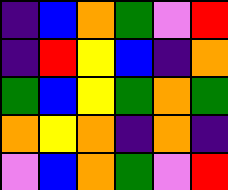[["indigo", "blue", "orange", "green", "violet", "red"], ["indigo", "red", "yellow", "blue", "indigo", "orange"], ["green", "blue", "yellow", "green", "orange", "green"], ["orange", "yellow", "orange", "indigo", "orange", "indigo"], ["violet", "blue", "orange", "green", "violet", "red"]]